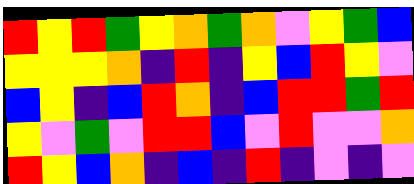[["red", "yellow", "red", "green", "yellow", "orange", "green", "orange", "violet", "yellow", "green", "blue"], ["yellow", "yellow", "yellow", "orange", "indigo", "red", "indigo", "yellow", "blue", "red", "yellow", "violet"], ["blue", "yellow", "indigo", "blue", "red", "orange", "indigo", "blue", "red", "red", "green", "red"], ["yellow", "violet", "green", "violet", "red", "red", "blue", "violet", "red", "violet", "violet", "orange"], ["red", "yellow", "blue", "orange", "indigo", "blue", "indigo", "red", "indigo", "violet", "indigo", "violet"]]